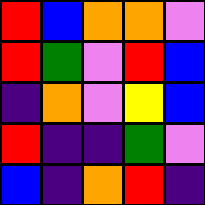[["red", "blue", "orange", "orange", "violet"], ["red", "green", "violet", "red", "blue"], ["indigo", "orange", "violet", "yellow", "blue"], ["red", "indigo", "indigo", "green", "violet"], ["blue", "indigo", "orange", "red", "indigo"]]